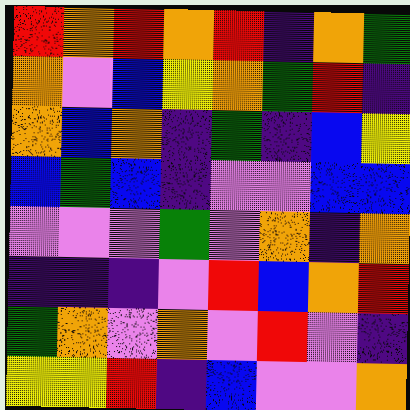[["red", "orange", "red", "orange", "red", "indigo", "orange", "green"], ["orange", "violet", "blue", "yellow", "orange", "green", "red", "indigo"], ["orange", "blue", "orange", "indigo", "green", "indigo", "blue", "yellow"], ["blue", "green", "blue", "indigo", "violet", "violet", "blue", "blue"], ["violet", "violet", "violet", "green", "violet", "orange", "indigo", "orange"], ["indigo", "indigo", "indigo", "violet", "red", "blue", "orange", "red"], ["green", "orange", "violet", "orange", "violet", "red", "violet", "indigo"], ["yellow", "yellow", "red", "indigo", "blue", "violet", "violet", "orange"]]